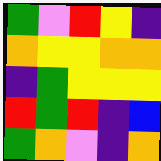[["green", "violet", "red", "yellow", "indigo"], ["orange", "yellow", "yellow", "orange", "orange"], ["indigo", "green", "yellow", "yellow", "yellow"], ["red", "green", "red", "indigo", "blue"], ["green", "orange", "violet", "indigo", "orange"]]